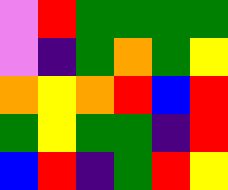[["violet", "red", "green", "green", "green", "green"], ["violet", "indigo", "green", "orange", "green", "yellow"], ["orange", "yellow", "orange", "red", "blue", "red"], ["green", "yellow", "green", "green", "indigo", "red"], ["blue", "red", "indigo", "green", "red", "yellow"]]